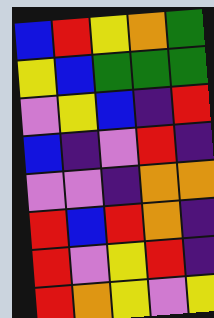[["blue", "red", "yellow", "orange", "green"], ["yellow", "blue", "green", "green", "green"], ["violet", "yellow", "blue", "indigo", "red"], ["blue", "indigo", "violet", "red", "indigo"], ["violet", "violet", "indigo", "orange", "orange"], ["red", "blue", "red", "orange", "indigo"], ["red", "violet", "yellow", "red", "indigo"], ["red", "orange", "yellow", "violet", "yellow"]]